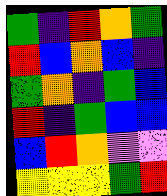[["green", "indigo", "red", "orange", "green"], ["red", "blue", "orange", "blue", "indigo"], ["green", "orange", "indigo", "green", "blue"], ["red", "indigo", "green", "blue", "blue"], ["blue", "red", "orange", "violet", "violet"], ["yellow", "yellow", "yellow", "green", "red"]]